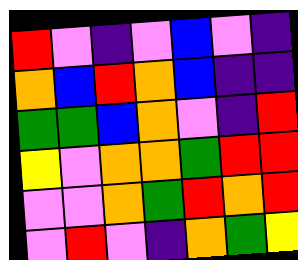[["red", "violet", "indigo", "violet", "blue", "violet", "indigo"], ["orange", "blue", "red", "orange", "blue", "indigo", "indigo"], ["green", "green", "blue", "orange", "violet", "indigo", "red"], ["yellow", "violet", "orange", "orange", "green", "red", "red"], ["violet", "violet", "orange", "green", "red", "orange", "red"], ["violet", "red", "violet", "indigo", "orange", "green", "yellow"]]